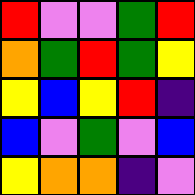[["red", "violet", "violet", "green", "red"], ["orange", "green", "red", "green", "yellow"], ["yellow", "blue", "yellow", "red", "indigo"], ["blue", "violet", "green", "violet", "blue"], ["yellow", "orange", "orange", "indigo", "violet"]]